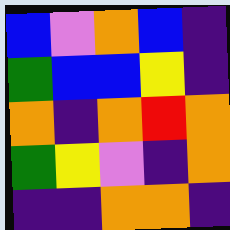[["blue", "violet", "orange", "blue", "indigo"], ["green", "blue", "blue", "yellow", "indigo"], ["orange", "indigo", "orange", "red", "orange"], ["green", "yellow", "violet", "indigo", "orange"], ["indigo", "indigo", "orange", "orange", "indigo"]]